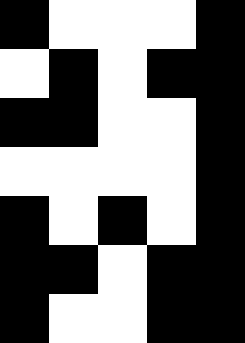[["black", "white", "white", "white", "black"], ["white", "black", "white", "black", "black"], ["black", "black", "white", "white", "black"], ["white", "white", "white", "white", "black"], ["black", "white", "black", "white", "black"], ["black", "black", "white", "black", "black"], ["black", "white", "white", "black", "black"]]